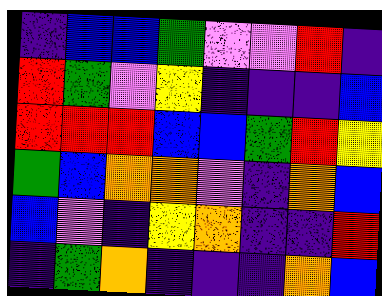[["indigo", "blue", "blue", "green", "violet", "violet", "red", "indigo"], ["red", "green", "violet", "yellow", "indigo", "indigo", "indigo", "blue"], ["red", "red", "red", "blue", "blue", "green", "red", "yellow"], ["green", "blue", "orange", "orange", "violet", "indigo", "orange", "blue"], ["blue", "violet", "indigo", "yellow", "orange", "indigo", "indigo", "red"], ["indigo", "green", "orange", "indigo", "indigo", "indigo", "orange", "blue"]]